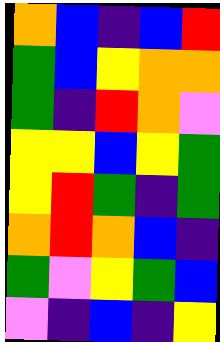[["orange", "blue", "indigo", "blue", "red"], ["green", "blue", "yellow", "orange", "orange"], ["green", "indigo", "red", "orange", "violet"], ["yellow", "yellow", "blue", "yellow", "green"], ["yellow", "red", "green", "indigo", "green"], ["orange", "red", "orange", "blue", "indigo"], ["green", "violet", "yellow", "green", "blue"], ["violet", "indigo", "blue", "indigo", "yellow"]]